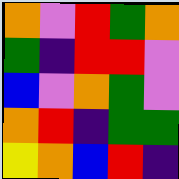[["orange", "violet", "red", "green", "orange"], ["green", "indigo", "red", "red", "violet"], ["blue", "violet", "orange", "green", "violet"], ["orange", "red", "indigo", "green", "green"], ["yellow", "orange", "blue", "red", "indigo"]]